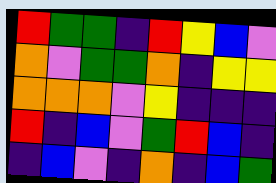[["red", "green", "green", "indigo", "red", "yellow", "blue", "violet"], ["orange", "violet", "green", "green", "orange", "indigo", "yellow", "yellow"], ["orange", "orange", "orange", "violet", "yellow", "indigo", "indigo", "indigo"], ["red", "indigo", "blue", "violet", "green", "red", "blue", "indigo"], ["indigo", "blue", "violet", "indigo", "orange", "indigo", "blue", "green"]]